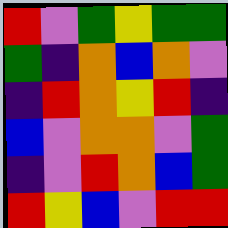[["red", "violet", "green", "yellow", "green", "green"], ["green", "indigo", "orange", "blue", "orange", "violet"], ["indigo", "red", "orange", "yellow", "red", "indigo"], ["blue", "violet", "orange", "orange", "violet", "green"], ["indigo", "violet", "red", "orange", "blue", "green"], ["red", "yellow", "blue", "violet", "red", "red"]]